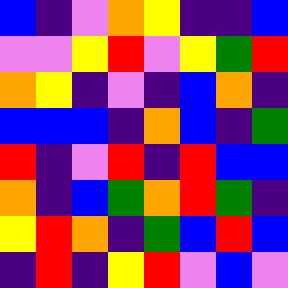[["blue", "indigo", "violet", "orange", "yellow", "indigo", "indigo", "blue"], ["violet", "violet", "yellow", "red", "violet", "yellow", "green", "red"], ["orange", "yellow", "indigo", "violet", "indigo", "blue", "orange", "indigo"], ["blue", "blue", "blue", "indigo", "orange", "blue", "indigo", "green"], ["red", "indigo", "violet", "red", "indigo", "red", "blue", "blue"], ["orange", "indigo", "blue", "green", "orange", "red", "green", "indigo"], ["yellow", "red", "orange", "indigo", "green", "blue", "red", "blue"], ["indigo", "red", "indigo", "yellow", "red", "violet", "blue", "violet"]]